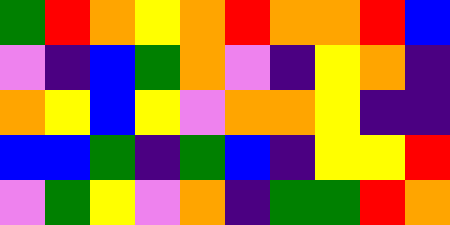[["green", "red", "orange", "yellow", "orange", "red", "orange", "orange", "red", "blue"], ["violet", "indigo", "blue", "green", "orange", "violet", "indigo", "yellow", "orange", "indigo"], ["orange", "yellow", "blue", "yellow", "violet", "orange", "orange", "yellow", "indigo", "indigo"], ["blue", "blue", "green", "indigo", "green", "blue", "indigo", "yellow", "yellow", "red"], ["violet", "green", "yellow", "violet", "orange", "indigo", "green", "green", "red", "orange"]]